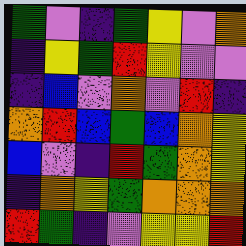[["green", "violet", "indigo", "green", "yellow", "violet", "orange"], ["indigo", "yellow", "green", "red", "yellow", "violet", "violet"], ["indigo", "blue", "violet", "orange", "violet", "red", "indigo"], ["orange", "red", "blue", "green", "blue", "orange", "yellow"], ["blue", "violet", "indigo", "red", "green", "orange", "yellow"], ["indigo", "orange", "yellow", "green", "orange", "orange", "orange"], ["red", "green", "indigo", "violet", "yellow", "yellow", "red"]]